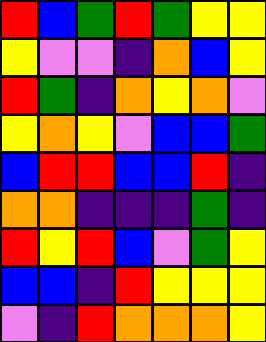[["red", "blue", "green", "red", "green", "yellow", "yellow"], ["yellow", "violet", "violet", "indigo", "orange", "blue", "yellow"], ["red", "green", "indigo", "orange", "yellow", "orange", "violet"], ["yellow", "orange", "yellow", "violet", "blue", "blue", "green"], ["blue", "red", "red", "blue", "blue", "red", "indigo"], ["orange", "orange", "indigo", "indigo", "indigo", "green", "indigo"], ["red", "yellow", "red", "blue", "violet", "green", "yellow"], ["blue", "blue", "indigo", "red", "yellow", "yellow", "yellow"], ["violet", "indigo", "red", "orange", "orange", "orange", "yellow"]]